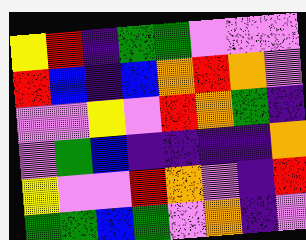[["yellow", "red", "indigo", "green", "green", "violet", "violet", "violet"], ["red", "blue", "indigo", "blue", "orange", "red", "orange", "violet"], ["violet", "violet", "yellow", "violet", "red", "orange", "green", "indigo"], ["violet", "green", "blue", "indigo", "indigo", "indigo", "indigo", "orange"], ["yellow", "violet", "violet", "red", "orange", "violet", "indigo", "red"], ["green", "green", "blue", "green", "violet", "orange", "indigo", "violet"]]